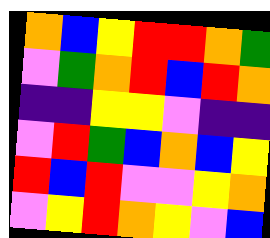[["orange", "blue", "yellow", "red", "red", "orange", "green"], ["violet", "green", "orange", "red", "blue", "red", "orange"], ["indigo", "indigo", "yellow", "yellow", "violet", "indigo", "indigo"], ["violet", "red", "green", "blue", "orange", "blue", "yellow"], ["red", "blue", "red", "violet", "violet", "yellow", "orange"], ["violet", "yellow", "red", "orange", "yellow", "violet", "blue"]]